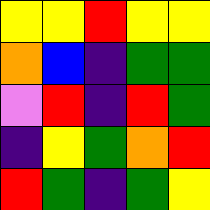[["yellow", "yellow", "red", "yellow", "yellow"], ["orange", "blue", "indigo", "green", "green"], ["violet", "red", "indigo", "red", "green"], ["indigo", "yellow", "green", "orange", "red"], ["red", "green", "indigo", "green", "yellow"]]